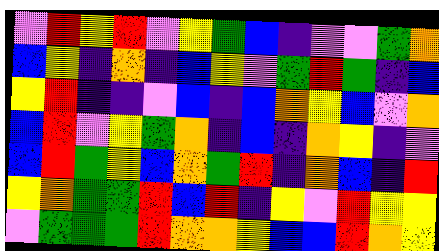[["violet", "red", "yellow", "red", "violet", "yellow", "green", "blue", "indigo", "violet", "violet", "green", "orange"], ["blue", "yellow", "indigo", "orange", "indigo", "blue", "yellow", "violet", "green", "red", "green", "indigo", "blue"], ["yellow", "red", "indigo", "indigo", "violet", "blue", "indigo", "blue", "orange", "yellow", "blue", "violet", "orange"], ["blue", "red", "violet", "yellow", "green", "orange", "indigo", "blue", "indigo", "orange", "yellow", "indigo", "violet"], ["blue", "red", "green", "yellow", "blue", "orange", "green", "red", "indigo", "orange", "blue", "indigo", "red"], ["yellow", "orange", "green", "green", "red", "blue", "red", "indigo", "yellow", "violet", "red", "yellow", "yellow"], ["violet", "green", "green", "green", "red", "orange", "orange", "yellow", "blue", "blue", "red", "orange", "yellow"]]